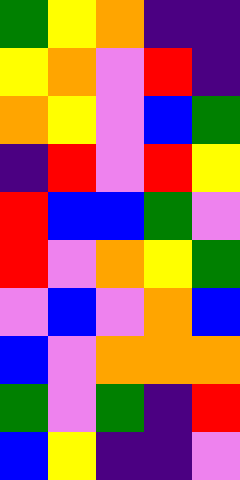[["green", "yellow", "orange", "indigo", "indigo"], ["yellow", "orange", "violet", "red", "indigo"], ["orange", "yellow", "violet", "blue", "green"], ["indigo", "red", "violet", "red", "yellow"], ["red", "blue", "blue", "green", "violet"], ["red", "violet", "orange", "yellow", "green"], ["violet", "blue", "violet", "orange", "blue"], ["blue", "violet", "orange", "orange", "orange"], ["green", "violet", "green", "indigo", "red"], ["blue", "yellow", "indigo", "indigo", "violet"]]